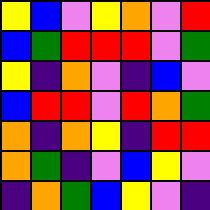[["yellow", "blue", "violet", "yellow", "orange", "violet", "red"], ["blue", "green", "red", "red", "red", "violet", "green"], ["yellow", "indigo", "orange", "violet", "indigo", "blue", "violet"], ["blue", "red", "red", "violet", "red", "orange", "green"], ["orange", "indigo", "orange", "yellow", "indigo", "red", "red"], ["orange", "green", "indigo", "violet", "blue", "yellow", "violet"], ["indigo", "orange", "green", "blue", "yellow", "violet", "indigo"]]